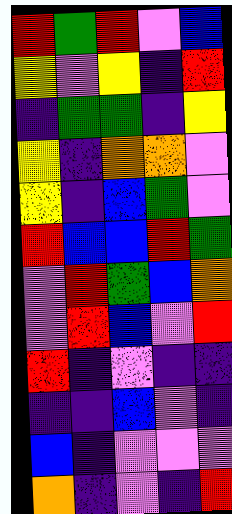[["red", "green", "red", "violet", "blue"], ["yellow", "violet", "yellow", "indigo", "red"], ["indigo", "green", "green", "indigo", "yellow"], ["yellow", "indigo", "orange", "orange", "violet"], ["yellow", "indigo", "blue", "green", "violet"], ["red", "blue", "blue", "red", "green"], ["violet", "red", "green", "blue", "orange"], ["violet", "red", "blue", "violet", "red"], ["red", "indigo", "violet", "indigo", "indigo"], ["indigo", "indigo", "blue", "violet", "indigo"], ["blue", "indigo", "violet", "violet", "violet"], ["orange", "indigo", "violet", "indigo", "red"]]